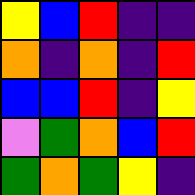[["yellow", "blue", "red", "indigo", "indigo"], ["orange", "indigo", "orange", "indigo", "red"], ["blue", "blue", "red", "indigo", "yellow"], ["violet", "green", "orange", "blue", "red"], ["green", "orange", "green", "yellow", "indigo"]]